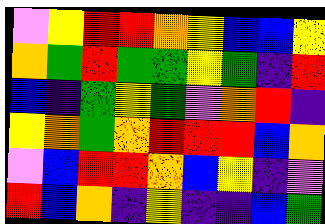[["violet", "yellow", "red", "red", "orange", "yellow", "blue", "blue", "yellow"], ["orange", "green", "red", "green", "green", "yellow", "green", "indigo", "red"], ["blue", "indigo", "green", "yellow", "green", "violet", "orange", "red", "indigo"], ["yellow", "orange", "green", "orange", "red", "red", "red", "blue", "orange"], ["violet", "blue", "red", "red", "orange", "blue", "yellow", "indigo", "violet"], ["red", "blue", "orange", "indigo", "yellow", "indigo", "indigo", "blue", "green"]]